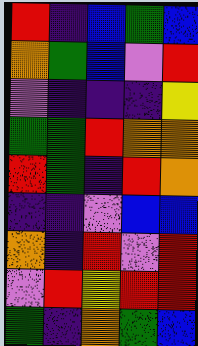[["red", "indigo", "blue", "green", "blue"], ["orange", "green", "blue", "violet", "red"], ["violet", "indigo", "indigo", "indigo", "yellow"], ["green", "green", "red", "orange", "orange"], ["red", "green", "indigo", "red", "orange"], ["indigo", "indigo", "violet", "blue", "blue"], ["orange", "indigo", "red", "violet", "red"], ["violet", "red", "yellow", "red", "red"], ["green", "indigo", "orange", "green", "blue"]]